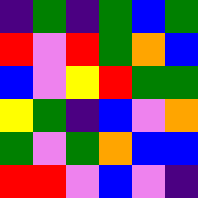[["indigo", "green", "indigo", "green", "blue", "green"], ["red", "violet", "red", "green", "orange", "blue"], ["blue", "violet", "yellow", "red", "green", "green"], ["yellow", "green", "indigo", "blue", "violet", "orange"], ["green", "violet", "green", "orange", "blue", "blue"], ["red", "red", "violet", "blue", "violet", "indigo"]]